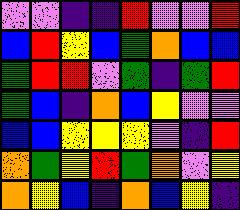[["violet", "violet", "indigo", "indigo", "red", "violet", "violet", "red"], ["blue", "red", "yellow", "blue", "green", "orange", "blue", "blue"], ["green", "red", "red", "violet", "green", "indigo", "green", "red"], ["green", "blue", "indigo", "orange", "blue", "yellow", "violet", "violet"], ["blue", "blue", "yellow", "yellow", "yellow", "violet", "indigo", "red"], ["orange", "green", "yellow", "red", "green", "orange", "violet", "yellow"], ["orange", "yellow", "blue", "indigo", "orange", "blue", "yellow", "indigo"]]